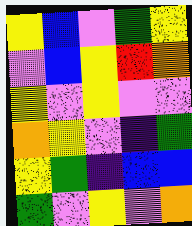[["yellow", "blue", "violet", "green", "yellow"], ["violet", "blue", "yellow", "red", "orange"], ["yellow", "violet", "yellow", "violet", "violet"], ["orange", "yellow", "violet", "indigo", "green"], ["yellow", "green", "indigo", "blue", "blue"], ["green", "violet", "yellow", "violet", "orange"]]